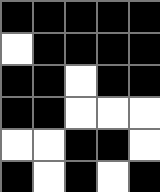[["black", "black", "black", "black", "black"], ["white", "black", "black", "black", "black"], ["black", "black", "white", "black", "black"], ["black", "black", "white", "white", "white"], ["white", "white", "black", "black", "white"], ["black", "white", "black", "white", "black"]]